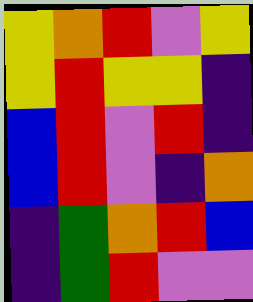[["yellow", "orange", "red", "violet", "yellow"], ["yellow", "red", "yellow", "yellow", "indigo"], ["blue", "red", "violet", "red", "indigo"], ["blue", "red", "violet", "indigo", "orange"], ["indigo", "green", "orange", "red", "blue"], ["indigo", "green", "red", "violet", "violet"]]